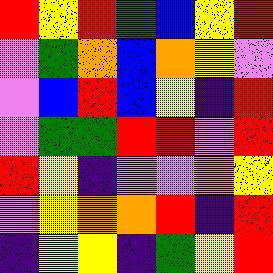[["red", "yellow", "red", "green", "blue", "yellow", "red"], ["violet", "green", "orange", "blue", "orange", "yellow", "violet"], ["violet", "blue", "red", "blue", "yellow", "indigo", "red"], ["violet", "green", "green", "red", "red", "violet", "red"], ["red", "yellow", "indigo", "violet", "violet", "orange", "yellow"], ["violet", "yellow", "orange", "orange", "red", "indigo", "red"], ["indigo", "yellow", "yellow", "indigo", "green", "yellow", "red"]]